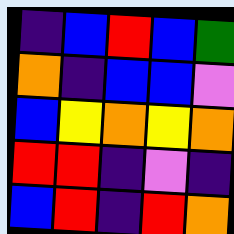[["indigo", "blue", "red", "blue", "green"], ["orange", "indigo", "blue", "blue", "violet"], ["blue", "yellow", "orange", "yellow", "orange"], ["red", "red", "indigo", "violet", "indigo"], ["blue", "red", "indigo", "red", "orange"]]